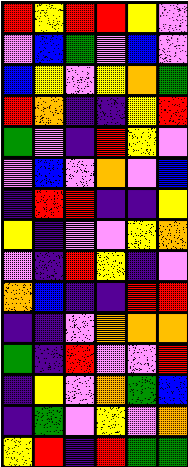[["red", "yellow", "red", "red", "yellow", "violet"], ["violet", "blue", "green", "violet", "blue", "violet"], ["blue", "yellow", "violet", "yellow", "orange", "green"], ["red", "orange", "indigo", "indigo", "yellow", "red"], ["green", "violet", "indigo", "red", "yellow", "violet"], ["violet", "blue", "violet", "orange", "violet", "blue"], ["indigo", "red", "red", "indigo", "indigo", "yellow"], ["yellow", "indigo", "violet", "violet", "yellow", "orange"], ["violet", "indigo", "red", "yellow", "indigo", "violet"], ["orange", "blue", "indigo", "indigo", "red", "red"], ["indigo", "indigo", "violet", "orange", "orange", "orange"], ["green", "indigo", "red", "violet", "violet", "red"], ["indigo", "yellow", "violet", "orange", "green", "blue"], ["indigo", "green", "violet", "yellow", "violet", "orange"], ["yellow", "red", "indigo", "red", "green", "green"]]